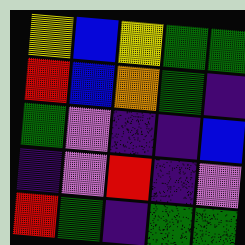[["yellow", "blue", "yellow", "green", "green"], ["red", "blue", "orange", "green", "indigo"], ["green", "violet", "indigo", "indigo", "blue"], ["indigo", "violet", "red", "indigo", "violet"], ["red", "green", "indigo", "green", "green"]]